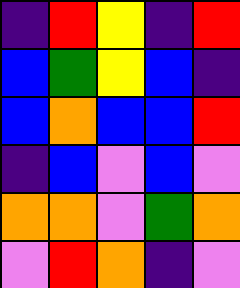[["indigo", "red", "yellow", "indigo", "red"], ["blue", "green", "yellow", "blue", "indigo"], ["blue", "orange", "blue", "blue", "red"], ["indigo", "blue", "violet", "blue", "violet"], ["orange", "orange", "violet", "green", "orange"], ["violet", "red", "orange", "indigo", "violet"]]